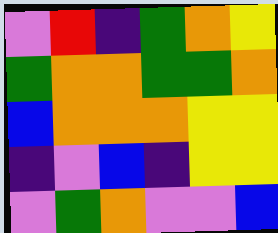[["violet", "red", "indigo", "green", "orange", "yellow"], ["green", "orange", "orange", "green", "green", "orange"], ["blue", "orange", "orange", "orange", "yellow", "yellow"], ["indigo", "violet", "blue", "indigo", "yellow", "yellow"], ["violet", "green", "orange", "violet", "violet", "blue"]]